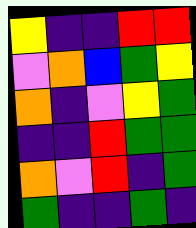[["yellow", "indigo", "indigo", "red", "red"], ["violet", "orange", "blue", "green", "yellow"], ["orange", "indigo", "violet", "yellow", "green"], ["indigo", "indigo", "red", "green", "green"], ["orange", "violet", "red", "indigo", "green"], ["green", "indigo", "indigo", "green", "indigo"]]